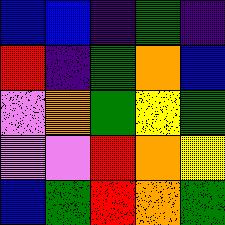[["blue", "blue", "indigo", "green", "indigo"], ["red", "indigo", "green", "orange", "blue"], ["violet", "orange", "green", "yellow", "green"], ["violet", "violet", "red", "orange", "yellow"], ["blue", "green", "red", "orange", "green"]]